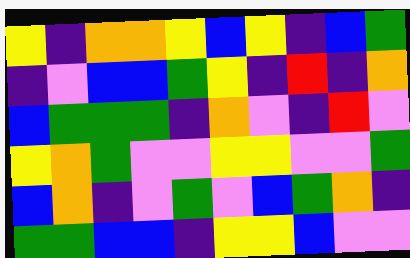[["yellow", "indigo", "orange", "orange", "yellow", "blue", "yellow", "indigo", "blue", "green"], ["indigo", "violet", "blue", "blue", "green", "yellow", "indigo", "red", "indigo", "orange"], ["blue", "green", "green", "green", "indigo", "orange", "violet", "indigo", "red", "violet"], ["yellow", "orange", "green", "violet", "violet", "yellow", "yellow", "violet", "violet", "green"], ["blue", "orange", "indigo", "violet", "green", "violet", "blue", "green", "orange", "indigo"], ["green", "green", "blue", "blue", "indigo", "yellow", "yellow", "blue", "violet", "violet"]]